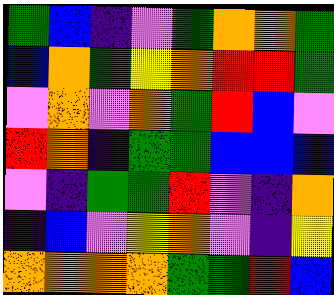[["green", "blue", "indigo", "violet", "green", "orange", "orange", "green"], ["blue", "orange", "green", "yellow", "orange", "red", "red", "green"], ["violet", "orange", "violet", "orange", "green", "red", "blue", "violet"], ["red", "orange", "indigo", "green", "green", "blue", "blue", "blue"], ["violet", "indigo", "green", "green", "red", "violet", "indigo", "orange"], ["indigo", "blue", "violet", "yellow", "orange", "violet", "indigo", "yellow"], ["orange", "orange", "orange", "orange", "green", "green", "red", "blue"]]